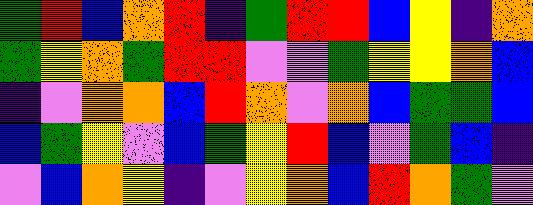[["green", "red", "blue", "orange", "red", "indigo", "green", "red", "red", "blue", "yellow", "indigo", "orange"], ["green", "yellow", "orange", "green", "red", "red", "violet", "violet", "green", "yellow", "yellow", "orange", "blue"], ["indigo", "violet", "orange", "orange", "blue", "red", "orange", "violet", "orange", "blue", "green", "green", "blue"], ["blue", "green", "yellow", "violet", "blue", "green", "yellow", "red", "blue", "violet", "green", "blue", "indigo"], ["violet", "blue", "orange", "yellow", "indigo", "violet", "yellow", "orange", "blue", "red", "orange", "green", "violet"]]